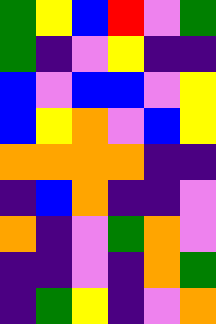[["green", "yellow", "blue", "red", "violet", "green"], ["green", "indigo", "violet", "yellow", "indigo", "indigo"], ["blue", "violet", "blue", "blue", "violet", "yellow"], ["blue", "yellow", "orange", "violet", "blue", "yellow"], ["orange", "orange", "orange", "orange", "indigo", "indigo"], ["indigo", "blue", "orange", "indigo", "indigo", "violet"], ["orange", "indigo", "violet", "green", "orange", "violet"], ["indigo", "indigo", "violet", "indigo", "orange", "green"], ["indigo", "green", "yellow", "indigo", "violet", "orange"]]